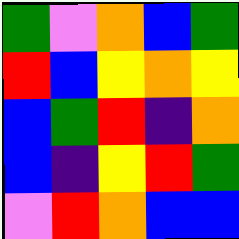[["green", "violet", "orange", "blue", "green"], ["red", "blue", "yellow", "orange", "yellow"], ["blue", "green", "red", "indigo", "orange"], ["blue", "indigo", "yellow", "red", "green"], ["violet", "red", "orange", "blue", "blue"]]